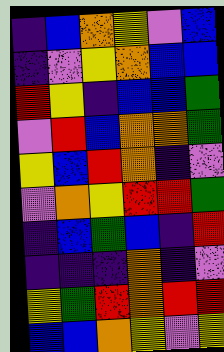[["indigo", "blue", "orange", "yellow", "violet", "blue"], ["indigo", "violet", "yellow", "orange", "blue", "blue"], ["red", "yellow", "indigo", "blue", "blue", "green"], ["violet", "red", "blue", "orange", "orange", "green"], ["yellow", "blue", "red", "orange", "indigo", "violet"], ["violet", "orange", "yellow", "red", "red", "green"], ["indigo", "blue", "green", "blue", "indigo", "red"], ["indigo", "indigo", "indigo", "orange", "indigo", "violet"], ["yellow", "green", "red", "orange", "red", "red"], ["blue", "blue", "orange", "yellow", "violet", "yellow"]]